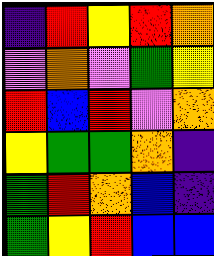[["indigo", "red", "yellow", "red", "orange"], ["violet", "orange", "violet", "green", "yellow"], ["red", "blue", "red", "violet", "orange"], ["yellow", "green", "green", "orange", "indigo"], ["green", "red", "orange", "blue", "indigo"], ["green", "yellow", "red", "blue", "blue"]]